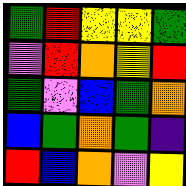[["green", "red", "yellow", "yellow", "green"], ["violet", "red", "orange", "yellow", "red"], ["green", "violet", "blue", "green", "orange"], ["blue", "green", "orange", "green", "indigo"], ["red", "blue", "orange", "violet", "yellow"]]